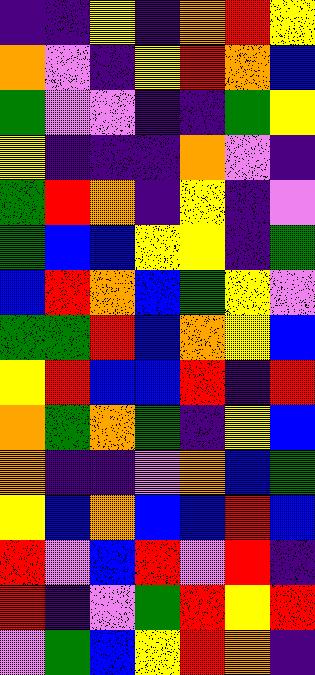[["indigo", "indigo", "yellow", "indigo", "orange", "red", "yellow"], ["orange", "violet", "indigo", "yellow", "red", "orange", "blue"], ["green", "violet", "violet", "indigo", "indigo", "green", "yellow"], ["yellow", "indigo", "indigo", "indigo", "orange", "violet", "indigo"], ["green", "red", "orange", "indigo", "yellow", "indigo", "violet"], ["green", "blue", "blue", "yellow", "yellow", "indigo", "green"], ["blue", "red", "orange", "blue", "green", "yellow", "violet"], ["green", "green", "red", "blue", "orange", "yellow", "blue"], ["yellow", "red", "blue", "blue", "red", "indigo", "red"], ["orange", "green", "orange", "green", "indigo", "yellow", "blue"], ["orange", "indigo", "indigo", "violet", "orange", "blue", "green"], ["yellow", "blue", "orange", "blue", "blue", "red", "blue"], ["red", "violet", "blue", "red", "violet", "red", "indigo"], ["red", "indigo", "violet", "green", "red", "yellow", "red"], ["violet", "green", "blue", "yellow", "red", "orange", "indigo"]]